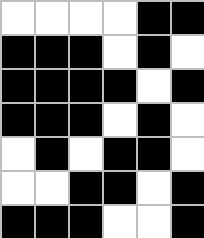[["white", "white", "white", "white", "black", "black"], ["black", "black", "black", "white", "black", "white"], ["black", "black", "black", "black", "white", "black"], ["black", "black", "black", "white", "black", "white"], ["white", "black", "white", "black", "black", "white"], ["white", "white", "black", "black", "white", "black"], ["black", "black", "black", "white", "white", "black"]]